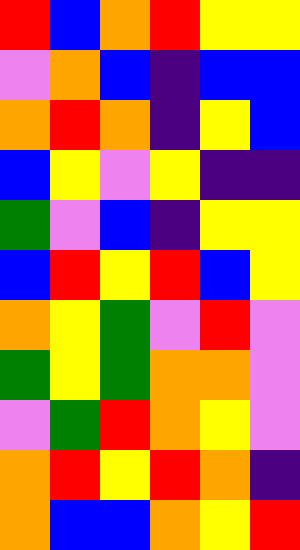[["red", "blue", "orange", "red", "yellow", "yellow"], ["violet", "orange", "blue", "indigo", "blue", "blue"], ["orange", "red", "orange", "indigo", "yellow", "blue"], ["blue", "yellow", "violet", "yellow", "indigo", "indigo"], ["green", "violet", "blue", "indigo", "yellow", "yellow"], ["blue", "red", "yellow", "red", "blue", "yellow"], ["orange", "yellow", "green", "violet", "red", "violet"], ["green", "yellow", "green", "orange", "orange", "violet"], ["violet", "green", "red", "orange", "yellow", "violet"], ["orange", "red", "yellow", "red", "orange", "indigo"], ["orange", "blue", "blue", "orange", "yellow", "red"]]